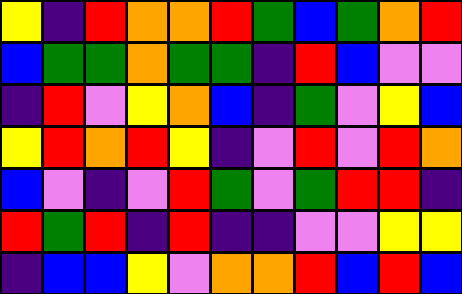[["yellow", "indigo", "red", "orange", "orange", "red", "green", "blue", "green", "orange", "red"], ["blue", "green", "green", "orange", "green", "green", "indigo", "red", "blue", "violet", "violet"], ["indigo", "red", "violet", "yellow", "orange", "blue", "indigo", "green", "violet", "yellow", "blue"], ["yellow", "red", "orange", "red", "yellow", "indigo", "violet", "red", "violet", "red", "orange"], ["blue", "violet", "indigo", "violet", "red", "green", "violet", "green", "red", "red", "indigo"], ["red", "green", "red", "indigo", "red", "indigo", "indigo", "violet", "violet", "yellow", "yellow"], ["indigo", "blue", "blue", "yellow", "violet", "orange", "orange", "red", "blue", "red", "blue"]]